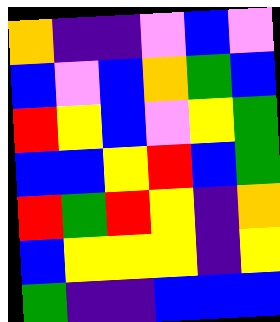[["orange", "indigo", "indigo", "violet", "blue", "violet"], ["blue", "violet", "blue", "orange", "green", "blue"], ["red", "yellow", "blue", "violet", "yellow", "green"], ["blue", "blue", "yellow", "red", "blue", "green"], ["red", "green", "red", "yellow", "indigo", "orange"], ["blue", "yellow", "yellow", "yellow", "indigo", "yellow"], ["green", "indigo", "indigo", "blue", "blue", "blue"]]